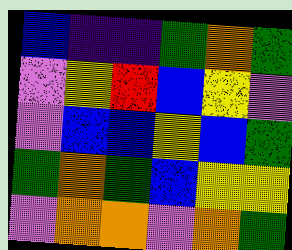[["blue", "indigo", "indigo", "green", "orange", "green"], ["violet", "yellow", "red", "blue", "yellow", "violet"], ["violet", "blue", "blue", "yellow", "blue", "green"], ["green", "orange", "green", "blue", "yellow", "yellow"], ["violet", "orange", "orange", "violet", "orange", "green"]]